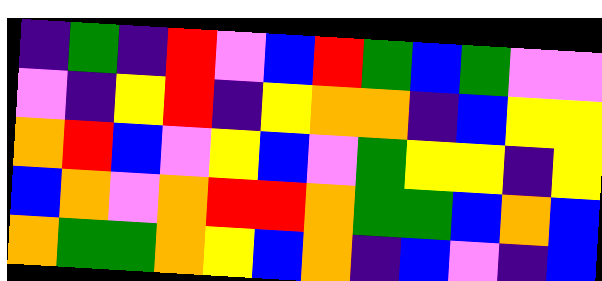[["indigo", "green", "indigo", "red", "violet", "blue", "red", "green", "blue", "green", "violet", "violet"], ["violet", "indigo", "yellow", "red", "indigo", "yellow", "orange", "orange", "indigo", "blue", "yellow", "yellow"], ["orange", "red", "blue", "violet", "yellow", "blue", "violet", "green", "yellow", "yellow", "indigo", "yellow"], ["blue", "orange", "violet", "orange", "red", "red", "orange", "green", "green", "blue", "orange", "blue"], ["orange", "green", "green", "orange", "yellow", "blue", "orange", "indigo", "blue", "violet", "indigo", "blue"]]